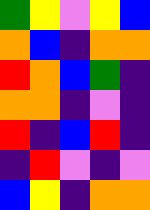[["green", "yellow", "violet", "yellow", "blue"], ["orange", "blue", "indigo", "orange", "orange"], ["red", "orange", "blue", "green", "indigo"], ["orange", "orange", "indigo", "violet", "indigo"], ["red", "indigo", "blue", "red", "indigo"], ["indigo", "red", "violet", "indigo", "violet"], ["blue", "yellow", "indigo", "orange", "orange"]]